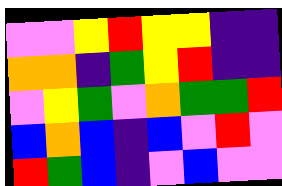[["violet", "violet", "yellow", "red", "yellow", "yellow", "indigo", "indigo"], ["orange", "orange", "indigo", "green", "yellow", "red", "indigo", "indigo"], ["violet", "yellow", "green", "violet", "orange", "green", "green", "red"], ["blue", "orange", "blue", "indigo", "blue", "violet", "red", "violet"], ["red", "green", "blue", "indigo", "violet", "blue", "violet", "violet"]]